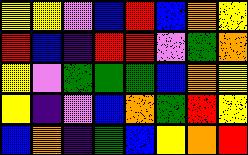[["yellow", "yellow", "violet", "blue", "red", "blue", "orange", "yellow"], ["red", "blue", "indigo", "red", "red", "violet", "green", "orange"], ["yellow", "violet", "green", "green", "green", "blue", "orange", "yellow"], ["yellow", "indigo", "violet", "blue", "orange", "green", "red", "yellow"], ["blue", "orange", "indigo", "green", "blue", "yellow", "orange", "red"]]